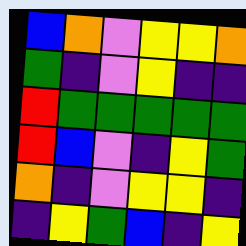[["blue", "orange", "violet", "yellow", "yellow", "orange"], ["green", "indigo", "violet", "yellow", "indigo", "indigo"], ["red", "green", "green", "green", "green", "green"], ["red", "blue", "violet", "indigo", "yellow", "green"], ["orange", "indigo", "violet", "yellow", "yellow", "indigo"], ["indigo", "yellow", "green", "blue", "indigo", "yellow"]]